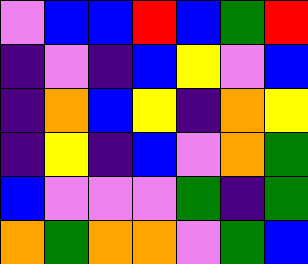[["violet", "blue", "blue", "red", "blue", "green", "red"], ["indigo", "violet", "indigo", "blue", "yellow", "violet", "blue"], ["indigo", "orange", "blue", "yellow", "indigo", "orange", "yellow"], ["indigo", "yellow", "indigo", "blue", "violet", "orange", "green"], ["blue", "violet", "violet", "violet", "green", "indigo", "green"], ["orange", "green", "orange", "orange", "violet", "green", "blue"]]